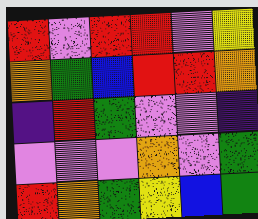[["red", "violet", "red", "red", "violet", "yellow"], ["orange", "green", "blue", "red", "red", "orange"], ["indigo", "red", "green", "violet", "violet", "indigo"], ["violet", "violet", "violet", "orange", "violet", "green"], ["red", "orange", "green", "yellow", "blue", "green"]]